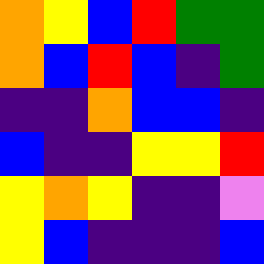[["orange", "yellow", "blue", "red", "green", "green"], ["orange", "blue", "red", "blue", "indigo", "green"], ["indigo", "indigo", "orange", "blue", "blue", "indigo"], ["blue", "indigo", "indigo", "yellow", "yellow", "red"], ["yellow", "orange", "yellow", "indigo", "indigo", "violet"], ["yellow", "blue", "indigo", "indigo", "indigo", "blue"]]